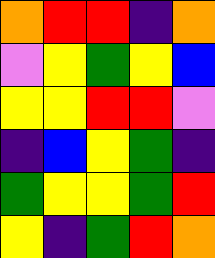[["orange", "red", "red", "indigo", "orange"], ["violet", "yellow", "green", "yellow", "blue"], ["yellow", "yellow", "red", "red", "violet"], ["indigo", "blue", "yellow", "green", "indigo"], ["green", "yellow", "yellow", "green", "red"], ["yellow", "indigo", "green", "red", "orange"]]